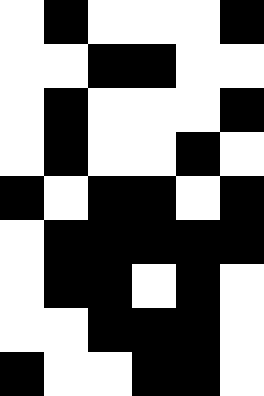[["white", "black", "white", "white", "white", "black"], ["white", "white", "black", "black", "white", "white"], ["white", "black", "white", "white", "white", "black"], ["white", "black", "white", "white", "black", "white"], ["black", "white", "black", "black", "white", "black"], ["white", "black", "black", "black", "black", "black"], ["white", "black", "black", "white", "black", "white"], ["white", "white", "black", "black", "black", "white"], ["black", "white", "white", "black", "black", "white"]]